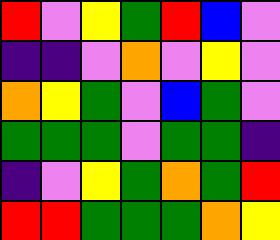[["red", "violet", "yellow", "green", "red", "blue", "violet"], ["indigo", "indigo", "violet", "orange", "violet", "yellow", "violet"], ["orange", "yellow", "green", "violet", "blue", "green", "violet"], ["green", "green", "green", "violet", "green", "green", "indigo"], ["indigo", "violet", "yellow", "green", "orange", "green", "red"], ["red", "red", "green", "green", "green", "orange", "yellow"]]